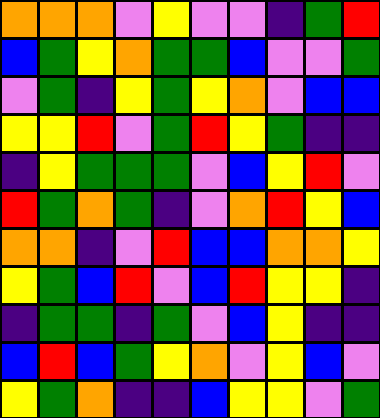[["orange", "orange", "orange", "violet", "yellow", "violet", "violet", "indigo", "green", "red"], ["blue", "green", "yellow", "orange", "green", "green", "blue", "violet", "violet", "green"], ["violet", "green", "indigo", "yellow", "green", "yellow", "orange", "violet", "blue", "blue"], ["yellow", "yellow", "red", "violet", "green", "red", "yellow", "green", "indigo", "indigo"], ["indigo", "yellow", "green", "green", "green", "violet", "blue", "yellow", "red", "violet"], ["red", "green", "orange", "green", "indigo", "violet", "orange", "red", "yellow", "blue"], ["orange", "orange", "indigo", "violet", "red", "blue", "blue", "orange", "orange", "yellow"], ["yellow", "green", "blue", "red", "violet", "blue", "red", "yellow", "yellow", "indigo"], ["indigo", "green", "green", "indigo", "green", "violet", "blue", "yellow", "indigo", "indigo"], ["blue", "red", "blue", "green", "yellow", "orange", "violet", "yellow", "blue", "violet"], ["yellow", "green", "orange", "indigo", "indigo", "blue", "yellow", "yellow", "violet", "green"]]